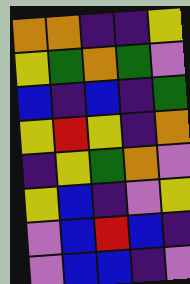[["orange", "orange", "indigo", "indigo", "yellow"], ["yellow", "green", "orange", "green", "violet"], ["blue", "indigo", "blue", "indigo", "green"], ["yellow", "red", "yellow", "indigo", "orange"], ["indigo", "yellow", "green", "orange", "violet"], ["yellow", "blue", "indigo", "violet", "yellow"], ["violet", "blue", "red", "blue", "indigo"], ["violet", "blue", "blue", "indigo", "violet"]]